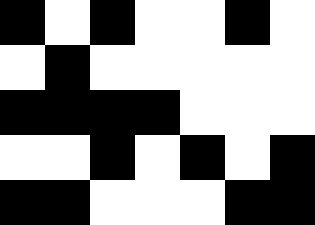[["black", "white", "black", "white", "white", "black", "white"], ["white", "black", "white", "white", "white", "white", "white"], ["black", "black", "black", "black", "white", "white", "white"], ["white", "white", "black", "white", "black", "white", "black"], ["black", "black", "white", "white", "white", "black", "black"]]